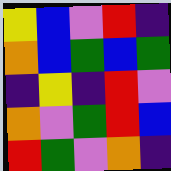[["yellow", "blue", "violet", "red", "indigo"], ["orange", "blue", "green", "blue", "green"], ["indigo", "yellow", "indigo", "red", "violet"], ["orange", "violet", "green", "red", "blue"], ["red", "green", "violet", "orange", "indigo"]]